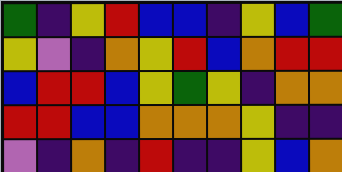[["green", "indigo", "yellow", "red", "blue", "blue", "indigo", "yellow", "blue", "green"], ["yellow", "violet", "indigo", "orange", "yellow", "red", "blue", "orange", "red", "red"], ["blue", "red", "red", "blue", "yellow", "green", "yellow", "indigo", "orange", "orange"], ["red", "red", "blue", "blue", "orange", "orange", "orange", "yellow", "indigo", "indigo"], ["violet", "indigo", "orange", "indigo", "red", "indigo", "indigo", "yellow", "blue", "orange"]]